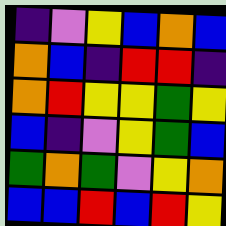[["indigo", "violet", "yellow", "blue", "orange", "blue"], ["orange", "blue", "indigo", "red", "red", "indigo"], ["orange", "red", "yellow", "yellow", "green", "yellow"], ["blue", "indigo", "violet", "yellow", "green", "blue"], ["green", "orange", "green", "violet", "yellow", "orange"], ["blue", "blue", "red", "blue", "red", "yellow"]]